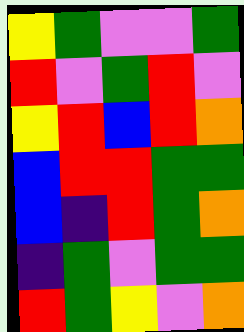[["yellow", "green", "violet", "violet", "green"], ["red", "violet", "green", "red", "violet"], ["yellow", "red", "blue", "red", "orange"], ["blue", "red", "red", "green", "green"], ["blue", "indigo", "red", "green", "orange"], ["indigo", "green", "violet", "green", "green"], ["red", "green", "yellow", "violet", "orange"]]